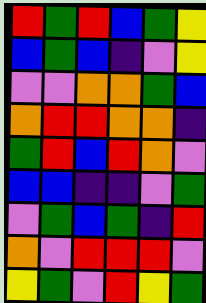[["red", "green", "red", "blue", "green", "yellow"], ["blue", "green", "blue", "indigo", "violet", "yellow"], ["violet", "violet", "orange", "orange", "green", "blue"], ["orange", "red", "red", "orange", "orange", "indigo"], ["green", "red", "blue", "red", "orange", "violet"], ["blue", "blue", "indigo", "indigo", "violet", "green"], ["violet", "green", "blue", "green", "indigo", "red"], ["orange", "violet", "red", "red", "red", "violet"], ["yellow", "green", "violet", "red", "yellow", "green"]]